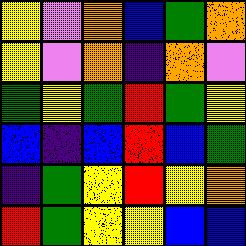[["yellow", "violet", "orange", "blue", "green", "orange"], ["yellow", "violet", "orange", "indigo", "orange", "violet"], ["green", "yellow", "green", "red", "green", "yellow"], ["blue", "indigo", "blue", "red", "blue", "green"], ["indigo", "green", "yellow", "red", "yellow", "orange"], ["red", "green", "yellow", "yellow", "blue", "blue"]]